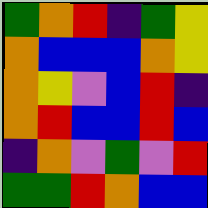[["green", "orange", "red", "indigo", "green", "yellow"], ["orange", "blue", "blue", "blue", "orange", "yellow"], ["orange", "yellow", "violet", "blue", "red", "indigo"], ["orange", "red", "blue", "blue", "red", "blue"], ["indigo", "orange", "violet", "green", "violet", "red"], ["green", "green", "red", "orange", "blue", "blue"]]